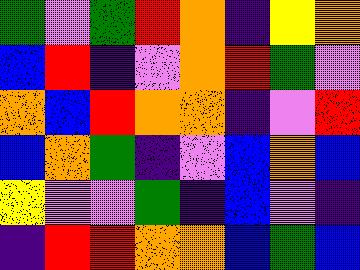[["green", "violet", "green", "red", "orange", "indigo", "yellow", "orange"], ["blue", "red", "indigo", "violet", "orange", "red", "green", "violet"], ["orange", "blue", "red", "orange", "orange", "indigo", "violet", "red"], ["blue", "orange", "green", "indigo", "violet", "blue", "orange", "blue"], ["yellow", "violet", "violet", "green", "indigo", "blue", "violet", "indigo"], ["indigo", "red", "red", "orange", "orange", "blue", "green", "blue"]]